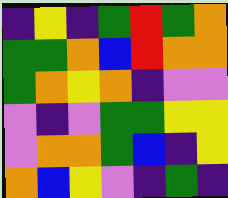[["indigo", "yellow", "indigo", "green", "red", "green", "orange"], ["green", "green", "orange", "blue", "red", "orange", "orange"], ["green", "orange", "yellow", "orange", "indigo", "violet", "violet"], ["violet", "indigo", "violet", "green", "green", "yellow", "yellow"], ["violet", "orange", "orange", "green", "blue", "indigo", "yellow"], ["orange", "blue", "yellow", "violet", "indigo", "green", "indigo"]]